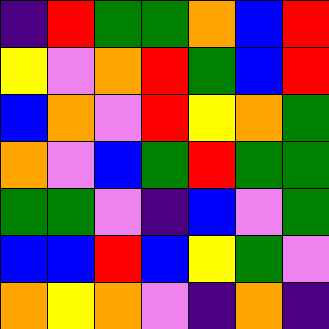[["indigo", "red", "green", "green", "orange", "blue", "red"], ["yellow", "violet", "orange", "red", "green", "blue", "red"], ["blue", "orange", "violet", "red", "yellow", "orange", "green"], ["orange", "violet", "blue", "green", "red", "green", "green"], ["green", "green", "violet", "indigo", "blue", "violet", "green"], ["blue", "blue", "red", "blue", "yellow", "green", "violet"], ["orange", "yellow", "orange", "violet", "indigo", "orange", "indigo"]]